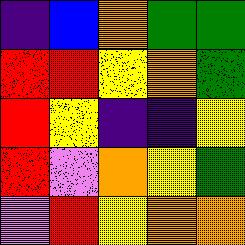[["indigo", "blue", "orange", "green", "green"], ["red", "red", "yellow", "orange", "green"], ["red", "yellow", "indigo", "indigo", "yellow"], ["red", "violet", "orange", "yellow", "green"], ["violet", "red", "yellow", "orange", "orange"]]